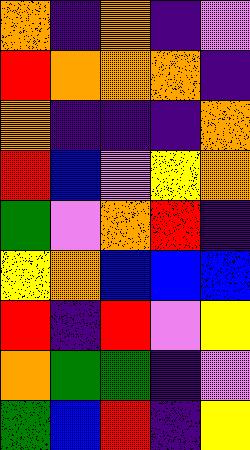[["orange", "indigo", "orange", "indigo", "violet"], ["red", "orange", "orange", "orange", "indigo"], ["orange", "indigo", "indigo", "indigo", "orange"], ["red", "blue", "violet", "yellow", "orange"], ["green", "violet", "orange", "red", "indigo"], ["yellow", "orange", "blue", "blue", "blue"], ["red", "indigo", "red", "violet", "yellow"], ["orange", "green", "green", "indigo", "violet"], ["green", "blue", "red", "indigo", "yellow"]]